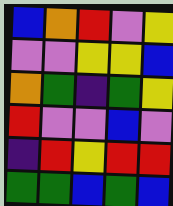[["blue", "orange", "red", "violet", "yellow"], ["violet", "violet", "yellow", "yellow", "blue"], ["orange", "green", "indigo", "green", "yellow"], ["red", "violet", "violet", "blue", "violet"], ["indigo", "red", "yellow", "red", "red"], ["green", "green", "blue", "green", "blue"]]